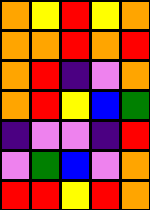[["orange", "yellow", "red", "yellow", "orange"], ["orange", "orange", "red", "orange", "red"], ["orange", "red", "indigo", "violet", "orange"], ["orange", "red", "yellow", "blue", "green"], ["indigo", "violet", "violet", "indigo", "red"], ["violet", "green", "blue", "violet", "orange"], ["red", "red", "yellow", "red", "orange"]]